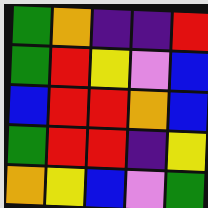[["green", "orange", "indigo", "indigo", "red"], ["green", "red", "yellow", "violet", "blue"], ["blue", "red", "red", "orange", "blue"], ["green", "red", "red", "indigo", "yellow"], ["orange", "yellow", "blue", "violet", "green"]]